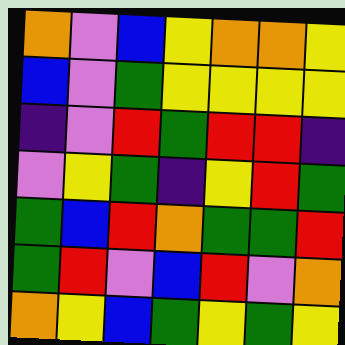[["orange", "violet", "blue", "yellow", "orange", "orange", "yellow"], ["blue", "violet", "green", "yellow", "yellow", "yellow", "yellow"], ["indigo", "violet", "red", "green", "red", "red", "indigo"], ["violet", "yellow", "green", "indigo", "yellow", "red", "green"], ["green", "blue", "red", "orange", "green", "green", "red"], ["green", "red", "violet", "blue", "red", "violet", "orange"], ["orange", "yellow", "blue", "green", "yellow", "green", "yellow"]]